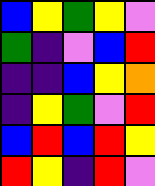[["blue", "yellow", "green", "yellow", "violet"], ["green", "indigo", "violet", "blue", "red"], ["indigo", "indigo", "blue", "yellow", "orange"], ["indigo", "yellow", "green", "violet", "red"], ["blue", "red", "blue", "red", "yellow"], ["red", "yellow", "indigo", "red", "violet"]]